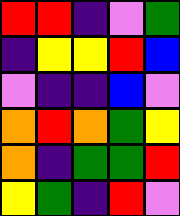[["red", "red", "indigo", "violet", "green"], ["indigo", "yellow", "yellow", "red", "blue"], ["violet", "indigo", "indigo", "blue", "violet"], ["orange", "red", "orange", "green", "yellow"], ["orange", "indigo", "green", "green", "red"], ["yellow", "green", "indigo", "red", "violet"]]